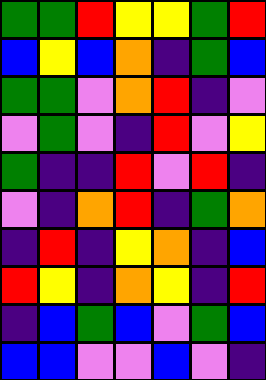[["green", "green", "red", "yellow", "yellow", "green", "red"], ["blue", "yellow", "blue", "orange", "indigo", "green", "blue"], ["green", "green", "violet", "orange", "red", "indigo", "violet"], ["violet", "green", "violet", "indigo", "red", "violet", "yellow"], ["green", "indigo", "indigo", "red", "violet", "red", "indigo"], ["violet", "indigo", "orange", "red", "indigo", "green", "orange"], ["indigo", "red", "indigo", "yellow", "orange", "indigo", "blue"], ["red", "yellow", "indigo", "orange", "yellow", "indigo", "red"], ["indigo", "blue", "green", "blue", "violet", "green", "blue"], ["blue", "blue", "violet", "violet", "blue", "violet", "indigo"]]